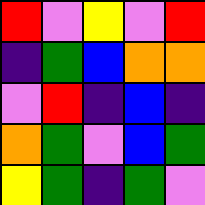[["red", "violet", "yellow", "violet", "red"], ["indigo", "green", "blue", "orange", "orange"], ["violet", "red", "indigo", "blue", "indigo"], ["orange", "green", "violet", "blue", "green"], ["yellow", "green", "indigo", "green", "violet"]]